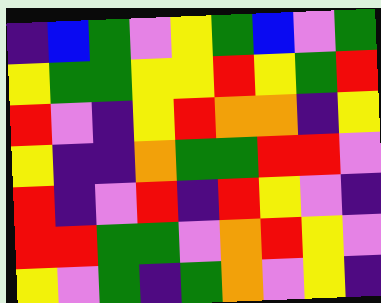[["indigo", "blue", "green", "violet", "yellow", "green", "blue", "violet", "green"], ["yellow", "green", "green", "yellow", "yellow", "red", "yellow", "green", "red"], ["red", "violet", "indigo", "yellow", "red", "orange", "orange", "indigo", "yellow"], ["yellow", "indigo", "indigo", "orange", "green", "green", "red", "red", "violet"], ["red", "indigo", "violet", "red", "indigo", "red", "yellow", "violet", "indigo"], ["red", "red", "green", "green", "violet", "orange", "red", "yellow", "violet"], ["yellow", "violet", "green", "indigo", "green", "orange", "violet", "yellow", "indigo"]]